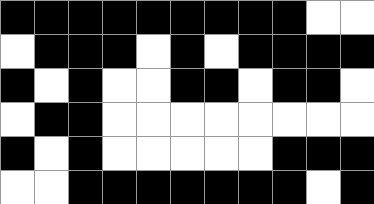[["black", "black", "black", "black", "black", "black", "black", "black", "black", "white", "white"], ["white", "black", "black", "black", "white", "black", "white", "black", "black", "black", "black"], ["black", "white", "black", "white", "white", "black", "black", "white", "black", "black", "white"], ["white", "black", "black", "white", "white", "white", "white", "white", "white", "white", "white"], ["black", "white", "black", "white", "white", "white", "white", "white", "black", "black", "black"], ["white", "white", "black", "black", "black", "black", "black", "black", "black", "white", "black"]]